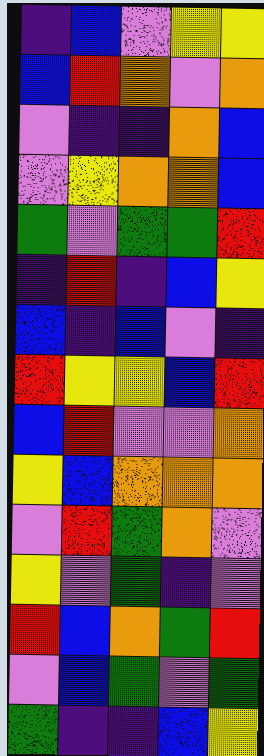[["indigo", "blue", "violet", "yellow", "yellow"], ["blue", "red", "orange", "violet", "orange"], ["violet", "indigo", "indigo", "orange", "blue"], ["violet", "yellow", "orange", "orange", "blue"], ["green", "violet", "green", "green", "red"], ["indigo", "red", "indigo", "blue", "yellow"], ["blue", "indigo", "blue", "violet", "indigo"], ["red", "yellow", "yellow", "blue", "red"], ["blue", "red", "violet", "violet", "orange"], ["yellow", "blue", "orange", "orange", "orange"], ["violet", "red", "green", "orange", "violet"], ["yellow", "violet", "green", "indigo", "violet"], ["red", "blue", "orange", "green", "red"], ["violet", "blue", "green", "violet", "green"], ["green", "indigo", "indigo", "blue", "yellow"]]